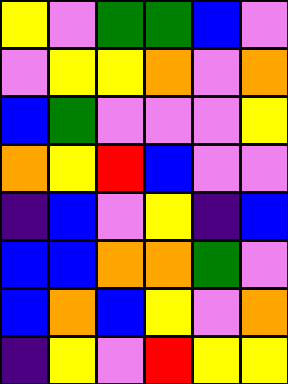[["yellow", "violet", "green", "green", "blue", "violet"], ["violet", "yellow", "yellow", "orange", "violet", "orange"], ["blue", "green", "violet", "violet", "violet", "yellow"], ["orange", "yellow", "red", "blue", "violet", "violet"], ["indigo", "blue", "violet", "yellow", "indigo", "blue"], ["blue", "blue", "orange", "orange", "green", "violet"], ["blue", "orange", "blue", "yellow", "violet", "orange"], ["indigo", "yellow", "violet", "red", "yellow", "yellow"]]